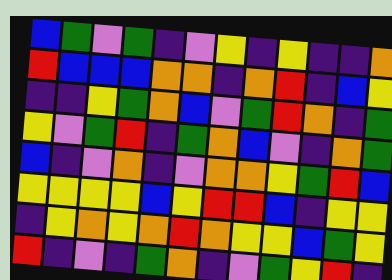[["blue", "green", "violet", "green", "indigo", "violet", "yellow", "indigo", "yellow", "indigo", "indigo", "orange"], ["red", "blue", "blue", "blue", "orange", "orange", "indigo", "orange", "red", "indigo", "blue", "yellow"], ["indigo", "indigo", "yellow", "green", "orange", "blue", "violet", "green", "red", "orange", "indigo", "green"], ["yellow", "violet", "green", "red", "indigo", "green", "orange", "blue", "violet", "indigo", "orange", "green"], ["blue", "indigo", "violet", "orange", "indigo", "violet", "orange", "orange", "yellow", "green", "red", "blue"], ["yellow", "yellow", "yellow", "yellow", "blue", "yellow", "red", "red", "blue", "indigo", "yellow", "yellow"], ["indigo", "yellow", "orange", "yellow", "orange", "red", "orange", "yellow", "yellow", "blue", "green", "yellow"], ["red", "indigo", "violet", "indigo", "green", "orange", "indigo", "violet", "green", "yellow", "red", "indigo"]]